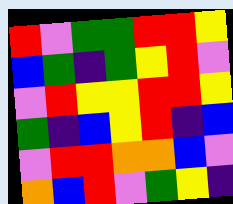[["red", "violet", "green", "green", "red", "red", "yellow"], ["blue", "green", "indigo", "green", "yellow", "red", "violet"], ["violet", "red", "yellow", "yellow", "red", "red", "yellow"], ["green", "indigo", "blue", "yellow", "red", "indigo", "blue"], ["violet", "red", "red", "orange", "orange", "blue", "violet"], ["orange", "blue", "red", "violet", "green", "yellow", "indigo"]]